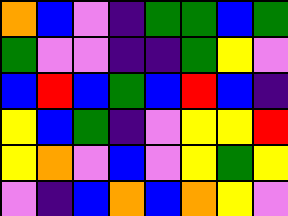[["orange", "blue", "violet", "indigo", "green", "green", "blue", "green"], ["green", "violet", "violet", "indigo", "indigo", "green", "yellow", "violet"], ["blue", "red", "blue", "green", "blue", "red", "blue", "indigo"], ["yellow", "blue", "green", "indigo", "violet", "yellow", "yellow", "red"], ["yellow", "orange", "violet", "blue", "violet", "yellow", "green", "yellow"], ["violet", "indigo", "blue", "orange", "blue", "orange", "yellow", "violet"]]